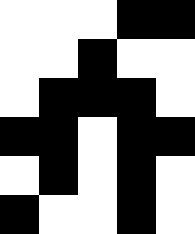[["white", "white", "white", "black", "black"], ["white", "white", "black", "white", "white"], ["white", "black", "black", "black", "white"], ["black", "black", "white", "black", "black"], ["white", "black", "white", "black", "white"], ["black", "white", "white", "black", "white"]]